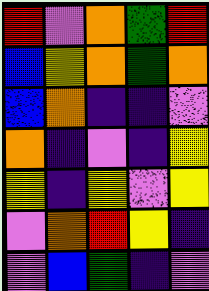[["red", "violet", "orange", "green", "red"], ["blue", "yellow", "orange", "green", "orange"], ["blue", "orange", "indigo", "indigo", "violet"], ["orange", "indigo", "violet", "indigo", "yellow"], ["yellow", "indigo", "yellow", "violet", "yellow"], ["violet", "orange", "red", "yellow", "indigo"], ["violet", "blue", "green", "indigo", "violet"]]